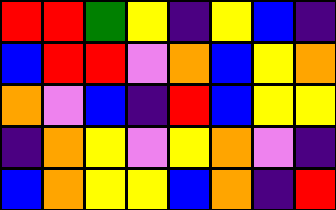[["red", "red", "green", "yellow", "indigo", "yellow", "blue", "indigo"], ["blue", "red", "red", "violet", "orange", "blue", "yellow", "orange"], ["orange", "violet", "blue", "indigo", "red", "blue", "yellow", "yellow"], ["indigo", "orange", "yellow", "violet", "yellow", "orange", "violet", "indigo"], ["blue", "orange", "yellow", "yellow", "blue", "orange", "indigo", "red"]]